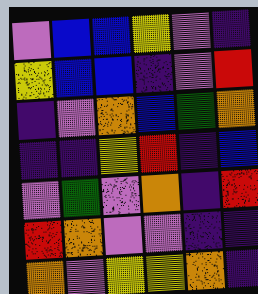[["violet", "blue", "blue", "yellow", "violet", "indigo"], ["yellow", "blue", "blue", "indigo", "violet", "red"], ["indigo", "violet", "orange", "blue", "green", "orange"], ["indigo", "indigo", "yellow", "red", "indigo", "blue"], ["violet", "green", "violet", "orange", "indigo", "red"], ["red", "orange", "violet", "violet", "indigo", "indigo"], ["orange", "violet", "yellow", "yellow", "orange", "indigo"]]